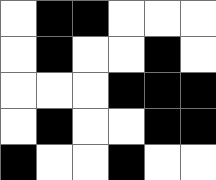[["white", "black", "black", "white", "white", "white"], ["white", "black", "white", "white", "black", "white"], ["white", "white", "white", "black", "black", "black"], ["white", "black", "white", "white", "black", "black"], ["black", "white", "white", "black", "white", "white"]]